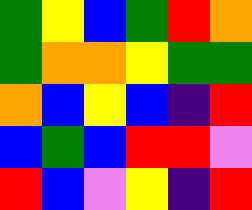[["green", "yellow", "blue", "green", "red", "orange"], ["green", "orange", "orange", "yellow", "green", "green"], ["orange", "blue", "yellow", "blue", "indigo", "red"], ["blue", "green", "blue", "red", "red", "violet"], ["red", "blue", "violet", "yellow", "indigo", "red"]]